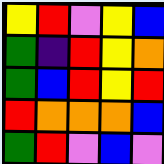[["yellow", "red", "violet", "yellow", "blue"], ["green", "indigo", "red", "yellow", "orange"], ["green", "blue", "red", "yellow", "red"], ["red", "orange", "orange", "orange", "blue"], ["green", "red", "violet", "blue", "violet"]]